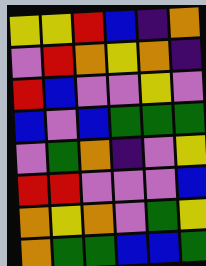[["yellow", "yellow", "red", "blue", "indigo", "orange"], ["violet", "red", "orange", "yellow", "orange", "indigo"], ["red", "blue", "violet", "violet", "yellow", "violet"], ["blue", "violet", "blue", "green", "green", "green"], ["violet", "green", "orange", "indigo", "violet", "yellow"], ["red", "red", "violet", "violet", "violet", "blue"], ["orange", "yellow", "orange", "violet", "green", "yellow"], ["orange", "green", "green", "blue", "blue", "green"]]